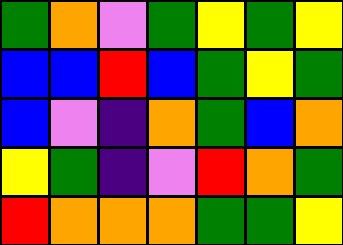[["green", "orange", "violet", "green", "yellow", "green", "yellow"], ["blue", "blue", "red", "blue", "green", "yellow", "green"], ["blue", "violet", "indigo", "orange", "green", "blue", "orange"], ["yellow", "green", "indigo", "violet", "red", "orange", "green"], ["red", "orange", "orange", "orange", "green", "green", "yellow"]]